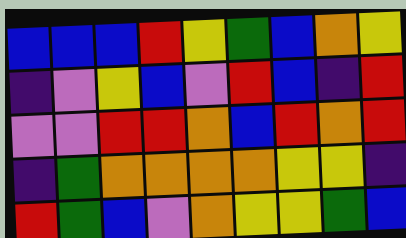[["blue", "blue", "blue", "red", "yellow", "green", "blue", "orange", "yellow"], ["indigo", "violet", "yellow", "blue", "violet", "red", "blue", "indigo", "red"], ["violet", "violet", "red", "red", "orange", "blue", "red", "orange", "red"], ["indigo", "green", "orange", "orange", "orange", "orange", "yellow", "yellow", "indigo"], ["red", "green", "blue", "violet", "orange", "yellow", "yellow", "green", "blue"]]